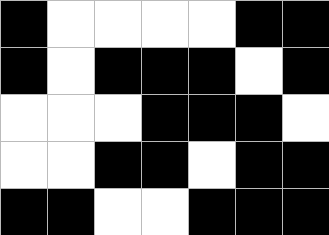[["black", "white", "white", "white", "white", "black", "black"], ["black", "white", "black", "black", "black", "white", "black"], ["white", "white", "white", "black", "black", "black", "white"], ["white", "white", "black", "black", "white", "black", "black"], ["black", "black", "white", "white", "black", "black", "black"]]